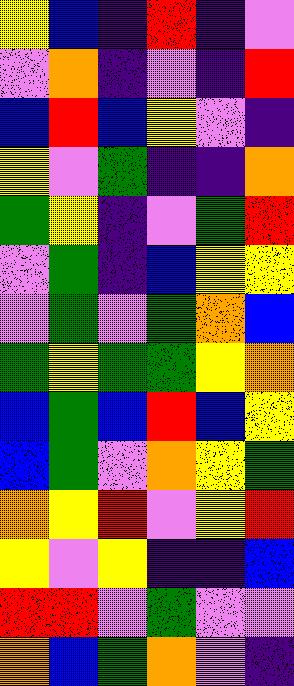[["yellow", "blue", "indigo", "red", "indigo", "violet"], ["violet", "orange", "indigo", "violet", "indigo", "red"], ["blue", "red", "blue", "yellow", "violet", "indigo"], ["yellow", "violet", "green", "indigo", "indigo", "orange"], ["green", "yellow", "indigo", "violet", "green", "red"], ["violet", "green", "indigo", "blue", "yellow", "yellow"], ["violet", "green", "violet", "green", "orange", "blue"], ["green", "yellow", "green", "green", "yellow", "orange"], ["blue", "green", "blue", "red", "blue", "yellow"], ["blue", "green", "violet", "orange", "yellow", "green"], ["orange", "yellow", "red", "violet", "yellow", "red"], ["yellow", "violet", "yellow", "indigo", "indigo", "blue"], ["red", "red", "violet", "green", "violet", "violet"], ["orange", "blue", "green", "orange", "violet", "indigo"]]